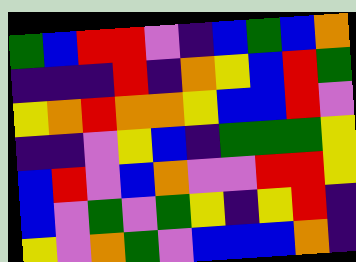[["green", "blue", "red", "red", "violet", "indigo", "blue", "green", "blue", "orange"], ["indigo", "indigo", "indigo", "red", "indigo", "orange", "yellow", "blue", "red", "green"], ["yellow", "orange", "red", "orange", "orange", "yellow", "blue", "blue", "red", "violet"], ["indigo", "indigo", "violet", "yellow", "blue", "indigo", "green", "green", "green", "yellow"], ["blue", "red", "violet", "blue", "orange", "violet", "violet", "red", "red", "yellow"], ["blue", "violet", "green", "violet", "green", "yellow", "indigo", "yellow", "red", "indigo"], ["yellow", "violet", "orange", "green", "violet", "blue", "blue", "blue", "orange", "indigo"]]